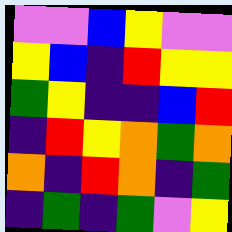[["violet", "violet", "blue", "yellow", "violet", "violet"], ["yellow", "blue", "indigo", "red", "yellow", "yellow"], ["green", "yellow", "indigo", "indigo", "blue", "red"], ["indigo", "red", "yellow", "orange", "green", "orange"], ["orange", "indigo", "red", "orange", "indigo", "green"], ["indigo", "green", "indigo", "green", "violet", "yellow"]]